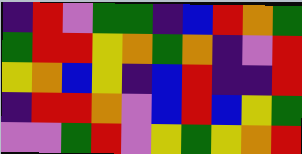[["indigo", "red", "violet", "green", "green", "indigo", "blue", "red", "orange", "green"], ["green", "red", "red", "yellow", "orange", "green", "orange", "indigo", "violet", "red"], ["yellow", "orange", "blue", "yellow", "indigo", "blue", "red", "indigo", "indigo", "red"], ["indigo", "red", "red", "orange", "violet", "blue", "red", "blue", "yellow", "green"], ["violet", "violet", "green", "red", "violet", "yellow", "green", "yellow", "orange", "red"]]